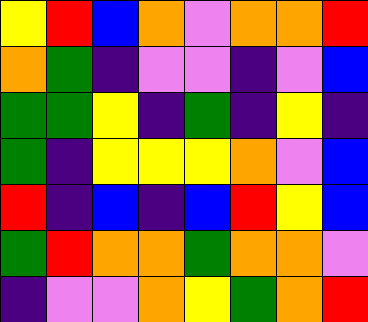[["yellow", "red", "blue", "orange", "violet", "orange", "orange", "red"], ["orange", "green", "indigo", "violet", "violet", "indigo", "violet", "blue"], ["green", "green", "yellow", "indigo", "green", "indigo", "yellow", "indigo"], ["green", "indigo", "yellow", "yellow", "yellow", "orange", "violet", "blue"], ["red", "indigo", "blue", "indigo", "blue", "red", "yellow", "blue"], ["green", "red", "orange", "orange", "green", "orange", "orange", "violet"], ["indigo", "violet", "violet", "orange", "yellow", "green", "orange", "red"]]